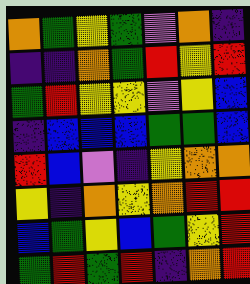[["orange", "green", "yellow", "green", "violet", "orange", "indigo"], ["indigo", "indigo", "orange", "green", "red", "yellow", "red"], ["green", "red", "yellow", "yellow", "violet", "yellow", "blue"], ["indigo", "blue", "blue", "blue", "green", "green", "blue"], ["red", "blue", "violet", "indigo", "yellow", "orange", "orange"], ["yellow", "indigo", "orange", "yellow", "orange", "red", "red"], ["blue", "green", "yellow", "blue", "green", "yellow", "red"], ["green", "red", "green", "red", "indigo", "orange", "red"]]